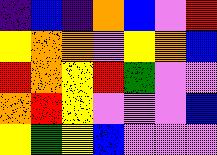[["indigo", "blue", "indigo", "orange", "blue", "violet", "red"], ["yellow", "orange", "orange", "violet", "yellow", "orange", "blue"], ["red", "orange", "yellow", "red", "green", "violet", "violet"], ["orange", "red", "yellow", "violet", "violet", "violet", "blue"], ["yellow", "green", "yellow", "blue", "violet", "violet", "violet"]]